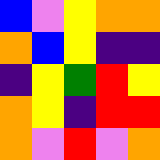[["blue", "violet", "yellow", "orange", "orange"], ["orange", "blue", "yellow", "indigo", "indigo"], ["indigo", "yellow", "green", "red", "yellow"], ["orange", "yellow", "indigo", "red", "red"], ["orange", "violet", "red", "violet", "orange"]]